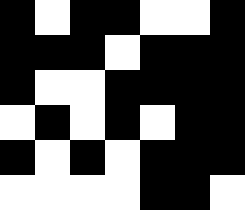[["black", "white", "black", "black", "white", "white", "black"], ["black", "black", "black", "white", "black", "black", "black"], ["black", "white", "white", "black", "black", "black", "black"], ["white", "black", "white", "black", "white", "black", "black"], ["black", "white", "black", "white", "black", "black", "black"], ["white", "white", "white", "white", "black", "black", "white"]]